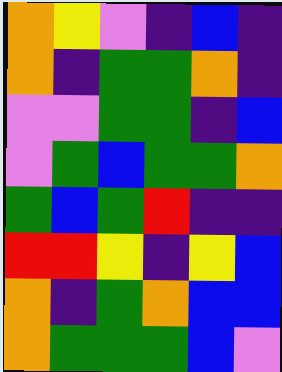[["orange", "yellow", "violet", "indigo", "blue", "indigo"], ["orange", "indigo", "green", "green", "orange", "indigo"], ["violet", "violet", "green", "green", "indigo", "blue"], ["violet", "green", "blue", "green", "green", "orange"], ["green", "blue", "green", "red", "indigo", "indigo"], ["red", "red", "yellow", "indigo", "yellow", "blue"], ["orange", "indigo", "green", "orange", "blue", "blue"], ["orange", "green", "green", "green", "blue", "violet"]]